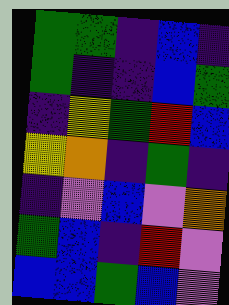[["green", "green", "indigo", "blue", "indigo"], ["green", "indigo", "indigo", "blue", "green"], ["indigo", "yellow", "green", "red", "blue"], ["yellow", "orange", "indigo", "green", "indigo"], ["indigo", "violet", "blue", "violet", "orange"], ["green", "blue", "indigo", "red", "violet"], ["blue", "blue", "green", "blue", "violet"]]